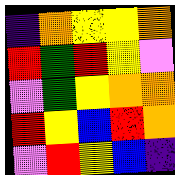[["indigo", "orange", "yellow", "yellow", "orange"], ["red", "green", "red", "yellow", "violet"], ["violet", "green", "yellow", "orange", "orange"], ["red", "yellow", "blue", "red", "orange"], ["violet", "red", "yellow", "blue", "indigo"]]